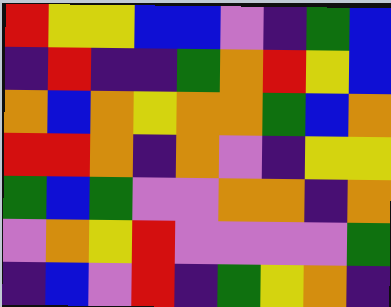[["red", "yellow", "yellow", "blue", "blue", "violet", "indigo", "green", "blue"], ["indigo", "red", "indigo", "indigo", "green", "orange", "red", "yellow", "blue"], ["orange", "blue", "orange", "yellow", "orange", "orange", "green", "blue", "orange"], ["red", "red", "orange", "indigo", "orange", "violet", "indigo", "yellow", "yellow"], ["green", "blue", "green", "violet", "violet", "orange", "orange", "indigo", "orange"], ["violet", "orange", "yellow", "red", "violet", "violet", "violet", "violet", "green"], ["indigo", "blue", "violet", "red", "indigo", "green", "yellow", "orange", "indigo"]]